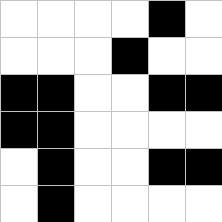[["white", "white", "white", "white", "black", "white"], ["white", "white", "white", "black", "white", "white"], ["black", "black", "white", "white", "black", "black"], ["black", "black", "white", "white", "white", "white"], ["white", "black", "white", "white", "black", "black"], ["white", "black", "white", "white", "white", "white"]]